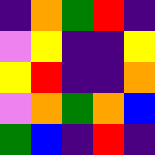[["indigo", "orange", "green", "red", "indigo"], ["violet", "yellow", "indigo", "indigo", "yellow"], ["yellow", "red", "indigo", "indigo", "orange"], ["violet", "orange", "green", "orange", "blue"], ["green", "blue", "indigo", "red", "indigo"]]